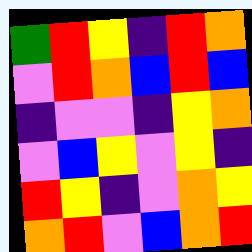[["green", "red", "yellow", "indigo", "red", "orange"], ["violet", "red", "orange", "blue", "red", "blue"], ["indigo", "violet", "violet", "indigo", "yellow", "orange"], ["violet", "blue", "yellow", "violet", "yellow", "indigo"], ["red", "yellow", "indigo", "violet", "orange", "yellow"], ["orange", "red", "violet", "blue", "orange", "red"]]